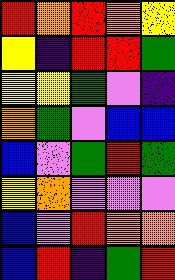[["red", "orange", "red", "orange", "yellow"], ["yellow", "indigo", "red", "red", "green"], ["yellow", "yellow", "green", "violet", "indigo"], ["orange", "green", "violet", "blue", "blue"], ["blue", "violet", "green", "red", "green"], ["yellow", "orange", "violet", "violet", "violet"], ["blue", "violet", "red", "orange", "orange"], ["blue", "red", "indigo", "green", "red"]]